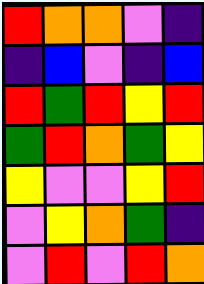[["red", "orange", "orange", "violet", "indigo"], ["indigo", "blue", "violet", "indigo", "blue"], ["red", "green", "red", "yellow", "red"], ["green", "red", "orange", "green", "yellow"], ["yellow", "violet", "violet", "yellow", "red"], ["violet", "yellow", "orange", "green", "indigo"], ["violet", "red", "violet", "red", "orange"]]